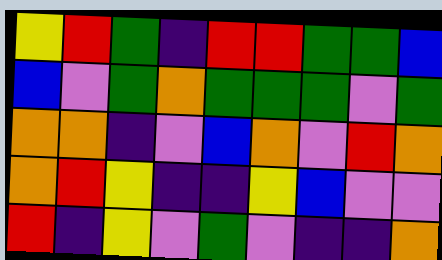[["yellow", "red", "green", "indigo", "red", "red", "green", "green", "blue"], ["blue", "violet", "green", "orange", "green", "green", "green", "violet", "green"], ["orange", "orange", "indigo", "violet", "blue", "orange", "violet", "red", "orange"], ["orange", "red", "yellow", "indigo", "indigo", "yellow", "blue", "violet", "violet"], ["red", "indigo", "yellow", "violet", "green", "violet", "indigo", "indigo", "orange"]]